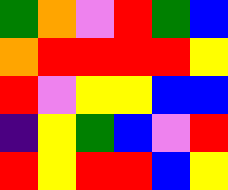[["green", "orange", "violet", "red", "green", "blue"], ["orange", "red", "red", "red", "red", "yellow"], ["red", "violet", "yellow", "yellow", "blue", "blue"], ["indigo", "yellow", "green", "blue", "violet", "red"], ["red", "yellow", "red", "red", "blue", "yellow"]]